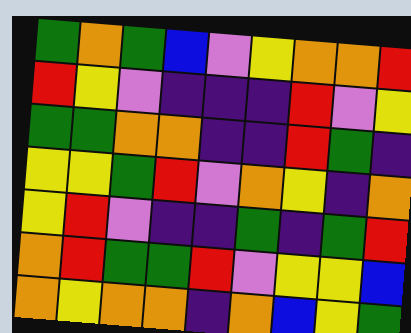[["green", "orange", "green", "blue", "violet", "yellow", "orange", "orange", "red"], ["red", "yellow", "violet", "indigo", "indigo", "indigo", "red", "violet", "yellow"], ["green", "green", "orange", "orange", "indigo", "indigo", "red", "green", "indigo"], ["yellow", "yellow", "green", "red", "violet", "orange", "yellow", "indigo", "orange"], ["yellow", "red", "violet", "indigo", "indigo", "green", "indigo", "green", "red"], ["orange", "red", "green", "green", "red", "violet", "yellow", "yellow", "blue"], ["orange", "yellow", "orange", "orange", "indigo", "orange", "blue", "yellow", "green"]]